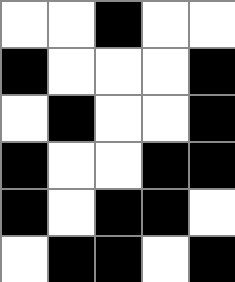[["white", "white", "black", "white", "white"], ["black", "white", "white", "white", "black"], ["white", "black", "white", "white", "black"], ["black", "white", "white", "black", "black"], ["black", "white", "black", "black", "white"], ["white", "black", "black", "white", "black"]]